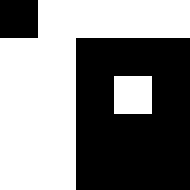[["black", "white", "white", "white", "white"], ["white", "white", "black", "black", "black"], ["white", "white", "black", "white", "black"], ["white", "white", "black", "black", "black"], ["white", "white", "black", "black", "black"]]